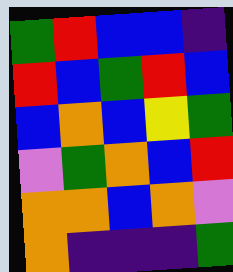[["green", "red", "blue", "blue", "indigo"], ["red", "blue", "green", "red", "blue"], ["blue", "orange", "blue", "yellow", "green"], ["violet", "green", "orange", "blue", "red"], ["orange", "orange", "blue", "orange", "violet"], ["orange", "indigo", "indigo", "indigo", "green"]]